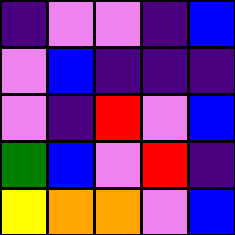[["indigo", "violet", "violet", "indigo", "blue"], ["violet", "blue", "indigo", "indigo", "indigo"], ["violet", "indigo", "red", "violet", "blue"], ["green", "blue", "violet", "red", "indigo"], ["yellow", "orange", "orange", "violet", "blue"]]